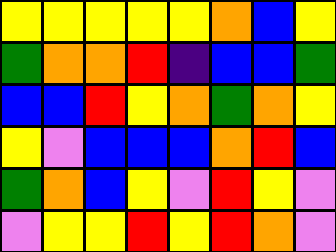[["yellow", "yellow", "yellow", "yellow", "yellow", "orange", "blue", "yellow"], ["green", "orange", "orange", "red", "indigo", "blue", "blue", "green"], ["blue", "blue", "red", "yellow", "orange", "green", "orange", "yellow"], ["yellow", "violet", "blue", "blue", "blue", "orange", "red", "blue"], ["green", "orange", "blue", "yellow", "violet", "red", "yellow", "violet"], ["violet", "yellow", "yellow", "red", "yellow", "red", "orange", "violet"]]